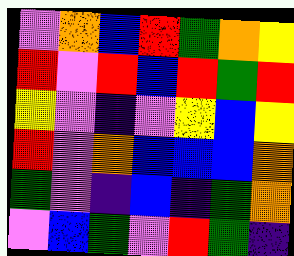[["violet", "orange", "blue", "red", "green", "orange", "yellow"], ["red", "violet", "red", "blue", "red", "green", "red"], ["yellow", "violet", "indigo", "violet", "yellow", "blue", "yellow"], ["red", "violet", "orange", "blue", "blue", "blue", "orange"], ["green", "violet", "indigo", "blue", "indigo", "green", "orange"], ["violet", "blue", "green", "violet", "red", "green", "indigo"]]